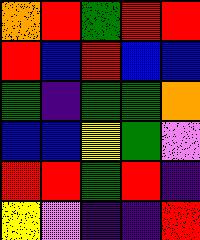[["orange", "red", "green", "red", "red"], ["red", "blue", "red", "blue", "blue"], ["green", "indigo", "green", "green", "orange"], ["blue", "blue", "yellow", "green", "violet"], ["red", "red", "green", "red", "indigo"], ["yellow", "violet", "indigo", "indigo", "red"]]